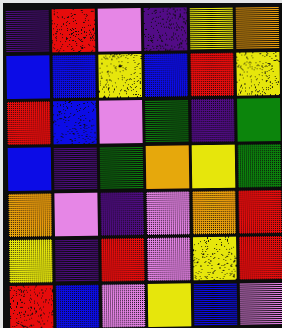[["indigo", "red", "violet", "indigo", "yellow", "orange"], ["blue", "blue", "yellow", "blue", "red", "yellow"], ["red", "blue", "violet", "green", "indigo", "green"], ["blue", "indigo", "green", "orange", "yellow", "green"], ["orange", "violet", "indigo", "violet", "orange", "red"], ["yellow", "indigo", "red", "violet", "yellow", "red"], ["red", "blue", "violet", "yellow", "blue", "violet"]]